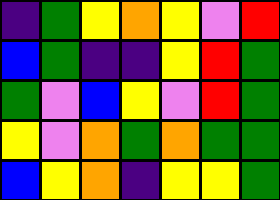[["indigo", "green", "yellow", "orange", "yellow", "violet", "red"], ["blue", "green", "indigo", "indigo", "yellow", "red", "green"], ["green", "violet", "blue", "yellow", "violet", "red", "green"], ["yellow", "violet", "orange", "green", "orange", "green", "green"], ["blue", "yellow", "orange", "indigo", "yellow", "yellow", "green"]]